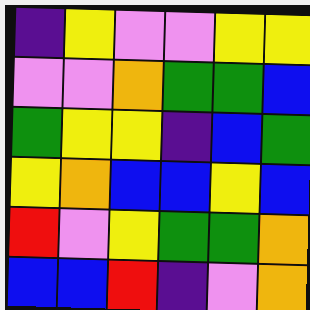[["indigo", "yellow", "violet", "violet", "yellow", "yellow"], ["violet", "violet", "orange", "green", "green", "blue"], ["green", "yellow", "yellow", "indigo", "blue", "green"], ["yellow", "orange", "blue", "blue", "yellow", "blue"], ["red", "violet", "yellow", "green", "green", "orange"], ["blue", "blue", "red", "indigo", "violet", "orange"]]